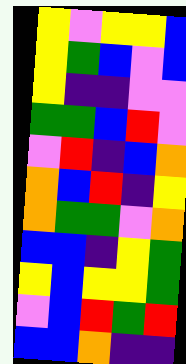[["yellow", "violet", "yellow", "yellow", "blue"], ["yellow", "green", "blue", "violet", "blue"], ["yellow", "indigo", "indigo", "violet", "violet"], ["green", "green", "blue", "red", "violet"], ["violet", "red", "indigo", "blue", "orange"], ["orange", "blue", "red", "indigo", "yellow"], ["orange", "green", "green", "violet", "orange"], ["blue", "blue", "indigo", "yellow", "green"], ["yellow", "blue", "yellow", "yellow", "green"], ["violet", "blue", "red", "green", "red"], ["blue", "blue", "orange", "indigo", "indigo"]]